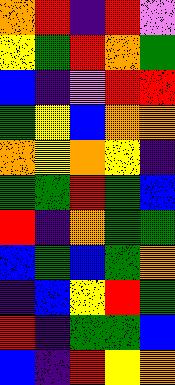[["orange", "red", "indigo", "red", "violet"], ["yellow", "green", "red", "orange", "green"], ["blue", "indigo", "violet", "red", "red"], ["green", "yellow", "blue", "orange", "orange"], ["orange", "yellow", "orange", "yellow", "indigo"], ["green", "green", "red", "green", "blue"], ["red", "indigo", "orange", "green", "green"], ["blue", "green", "blue", "green", "orange"], ["indigo", "blue", "yellow", "red", "green"], ["red", "indigo", "green", "green", "blue"], ["blue", "indigo", "red", "yellow", "orange"]]